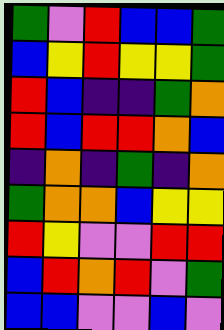[["green", "violet", "red", "blue", "blue", "green"], ["blue", "yellow", "red", "yellow", "yellow", "green"], ["red", "blue", "indigo", "indigo", "green", "orange"], ["red", "blue", "red", "red", "orange", "blue"], ["indigo", "orange", "indigo", "green", "indigo", "orange"], ["green", "orange", "orange", "blue", "yellow", "yellow"], ["red", "yellow", "violet", "violet", "red", "red"], ["blue", "red", "orange", "red", "violet", "green"], ["blue", "blue", "violet", "violet", "blue", "violet"]]